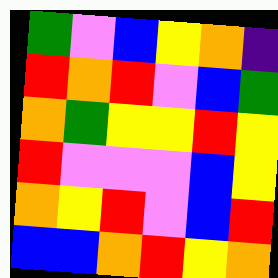[["green", "violet", "blue", "yellow", "orange", "indigo"], ["red", "orange", "red", "violet", "blue", "green"], ["orange", "green", "yellow", "yellow", "red", "yellow"], ["red", "violet", "violet", "violet", "blue", "yellow"], ["orange", "yellow", "red", "violet", "blue", "red"], ["blue", "blue", "orange", "red", "yellow", "orange"]]